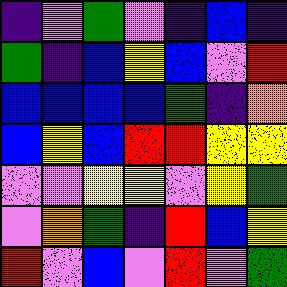[["indigo", "violet", "green", "violet", "indigo", "blue", "indigo"], ["green", "indigo", "blue", "yellow", "blue", "violet", "red"], ["blue", "blue", "blue", "blue", "green", "indigo", "orange"], ["blue", "yellow", "blue", "red", "red", "yellow", "yellow"], ["violet", "violet", "yellow", "yellow", "violet", "yellow", "green"], ["violet", "orange", "green", "indigo", "red", "blue", "yellow"], ["red", "violet", "blue", "violet", "red", "violet", "green"]]